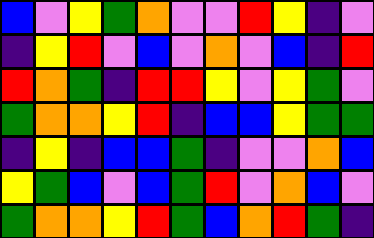[["blue", "violet", "yellow", "green", "orange", "violet", "violet", "red", "yellow", "indigo", "violet"], ["indigo", "yellow", "red", "violet", "blue", "violet", "orange", "violet", "blue", "indigo", "red"], ["red", "orange", "green", "indigo", "red", "red", "yellow", "violet", "yellow", "green", "violet"], ["green", "orange", "orange", "yellow", "red", "indigo", "blue", "blue", "yellow", "green", "green"], ["indigo", "yellow", "indigo", "blue", "blue", "green", "indigo", "violet", "violet", "orange", "blue"], ["yellow", "green", "blue", "violet", "blue", "green", "red", "violet", "orange", "blue", "violet"], ["green", "orange", "orange", "yellow", "red", "green", "blue", "orange", "red", "green", "indigo"]]